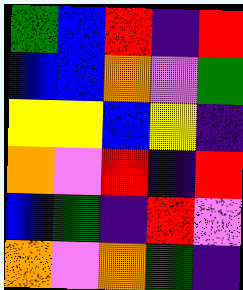[["green", "blue", "red", "indigo", "red"], ["blue", "blue", "orange", "violet", "green"], ["yellow", "yellow", "blue", "yellow", "indigo"], ["orange", "violet", "red", "indigo", "red"], ["blue", "green", "indigo", "red", "violet"], ["orange", "violet", "orange", "green", "indigo"]]